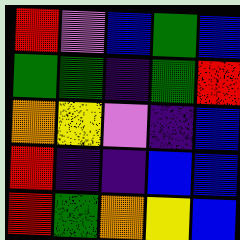[["red", "violet", "blue", "green", "blue"], ["green", "green", "indigo", "green", "red"], ["orange", "yellow", "violet", "indigo", "blue"], ["red", "indigo", "indigo", "blue", "blue"], ["red", "green", "orange", "yellow", "blue"]]